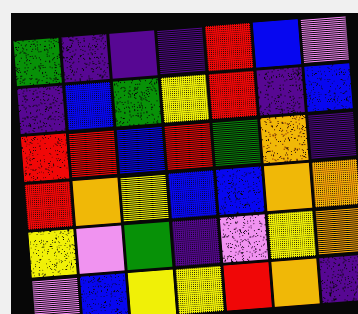[["green", "indigo", "indigo", "indigo", "red", "blue", "violet"], ["indigo", "blue", "green", "yellow", "red", "indigo", "blue"], ["red", "red", "blue", "red", "green", "orange", "indigo"], ["red", "orange", "yellow", "blue", "blue", "orange", "orange"], ["yellow", "violet", "green", "indigo", "violet", "yellow", "orange"], ["violet", "blue", "yellow", "yellow", "red", "orange", "indigo"]]